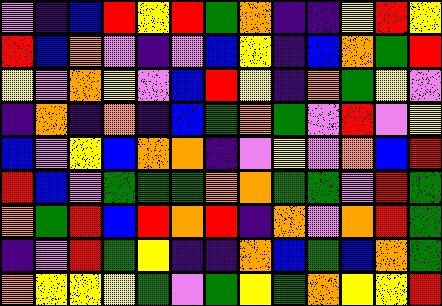[["violet", "indigo", "blue", "red", "yellow", "red", "green", "orange", "indigo", "indigo", "yellow", "red", "yellow"], ["red", "blue", "orange", "violet", "indigo", "violet", "blue", "yellow", "indigo", "blue", "orange", "green", "red"], ["yellow", "violet", "orange", "yellow", "violet", "blue", "red", "yellow", "indigo", "orange", "green", "yellow", "violet"], ["indigo", "orange", "indigo", "orange", "indigo", "blue", "green", "orange", "green", "violet", "red", "violet", "yellow"], ["blue", "violet", "yellow", "blue", "orange", "orange", "indigo", "violet", "yellow", "violet", "orange", "blue", "red"], ["red", "blue", "violet", "green", "green", "green", "orange", "orange", "green", "green", "violet", "red", "green"], ["orange", "green", "red", "blue", "red", "orange", "red", "indigo", "orange", "violet", "orange", "red", "green"], ["indigo", "violet", "red", "green", "yellow", "indigo", "indigo", "orange", "blue", "green", "blue", "orange", "green"], ["orange", "yellow", "yellow", "yellow", "green", "violet", "green", "yellow", "green", "orange", "yellow", "yellow", "red"]]